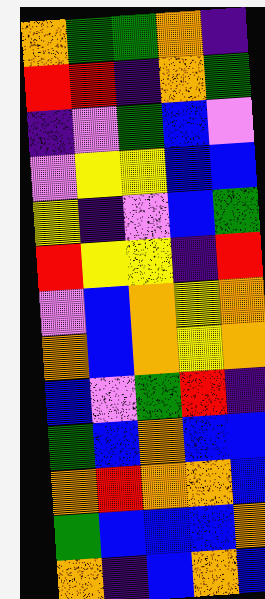[["orange", "green", "green", "orange", "indigo"], ["red", "red", "indigo", "orange", "green"], ["indigo", "violet", "green", "blue", "violet"], ["violet", "yellow", "yellow", "blue", "blue"], ["yellow", "indigo", "violet", "blue", "green"], ["red", "yellow", "yellow", "indigo", "red"], ["violet", "blue", "orange", "yellow", "orange"], ["orange", "blue", "orange", "yellow", "orange"], ["blue", "violet", "green", "red", "indigo"], ["green", "blue", "orange", "blue", "blue"], ["orange", "red", "orange", "orange", "blue"], ["green", "blue", "blue", "blue", "orange"], ["orange", "indigo", "blue", "orange", "blue"]]